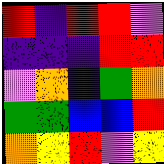[["red", "indigo", "red", "red", "violet"], ["indigo", "indigo", "indigo", "red", "red"], ["violet", "orange", "indigo", "green", "orange"], ["green", "green", "blue", "blue", "red"], ["orange", "yellow", "red", "violet", "yellow"]]